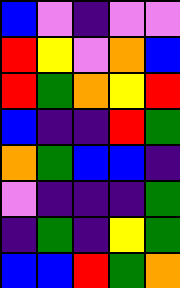[["blue", "violet", "indigo", "violet", "violet"], ["red", "yellow", "violet", "orange", "blue"], ["red", "green", "orange", "yellow", "red"], ["blue", "indigo", "indigo", "red", "green"], ["orange", "green", "blue", "blue", "indigo"], ["violet", "indigo", "indigo", "indigo", "green"], ["indigo", "green", "indigo", "yellow", "green"], ["blue", "blue", "red", "green", "orange"]]